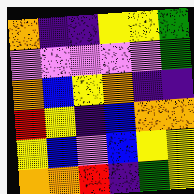[["orange", "indigo", "indigo", "yellow", "yellow", "green"], ["violet", "violet", "violet", "violet", "violet", "green"], ["orange", "blue", "yellow", "orange", "indigo", "indigo"], ["red", "yellow", "indigo", "blue", "orange", "orange"], ["yellow", "blue", "violet", "blue", "yellow", "yellow"], ["orange", "orange", "red", "indigo", "green", "yellow"]]